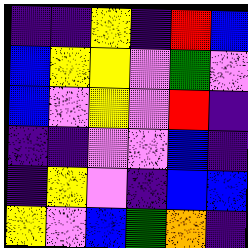[["indigo", "indigo", "yellow", "indigo", "red", "blue"], ["blue", "yellow", "yellow", "violet", "green", "violet"], ["blue", "violet", "yellow", "violet", "red", "indigo"], ["indigo", "indigo", "violet", "violet", "blue", "indigo"], ["indigo", "yellow", "violet", "indigo", "blue", "blue"], ["yellow", "violet", "blue", "green", "orange", "indigo"]]